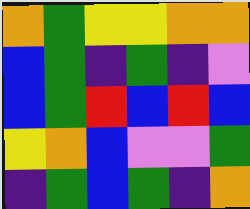[["orange", "green", "yellow", "yellow", "orange", "orange"], ["blue", "green", "indigo", "green", "indigo", "violet"], ["blue", "green", "red", "blue", "red", "blue"], ["yellow", "orange", "blue", "violet", "violet", "green"], ["indigo", "green", "blue", "green", "indigo", "orange"]]